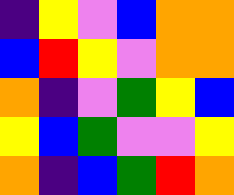[["indigo", "yellow", "violet", "blue", "orange", "orange"], ["blue", "red", "yellow", "violet", "orange", "orange"], ["orange", "indigo", "violet", "green", "yellow", "blue"], ["yellow", "blue", "green", "violet", "violet", "yellow"], ["orange", "indigo", "blue", "green", "red", "orange"]]